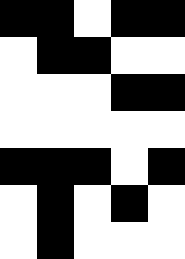[["black", "black", "white", "black", "black"], ["white", "black", "black", "white", "white"], ["white", "white", "white", "black", "black"], ["white", "white", "white", "white", "white"], ["black", "black", "black", "white", "black"], ["white", "black", "white", "black", "white"], ["white", "black", "white", "white", "white"]]